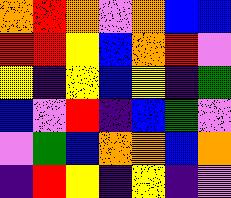[["orange", "red", "orange", "violet", "orange", "blue", "blue"], ["red", "red", "yellow", "blue", "orange", "red", "violet"], ["yellow", "indigo", "yellow", "blue", "yellow", "indigo", "green"], ["blue", "violet", "red", "indigo", "blue", "green", "violet"], ["violet", "green", "blue", "orange", "orange", "blue", "orange"], ["indigo", "red", "yellow", "indigo", "yellow", "indigo", "violet"]]